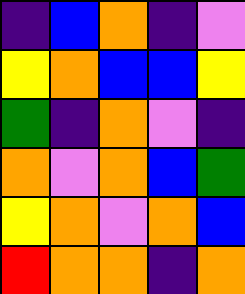[["indigo", "blue", "orange", "indigo", "violet"], ["yellow", "orange", "blue", "blue", "yellow"], ["green", "indigo", "orange", "violet", "indigo"], ["orange", "violet", "orange", "blue", "green"], ["yellow", "orange", "violet", "orange", "blue"], ["red", "orange", "orange", "indigo", "orange"]]